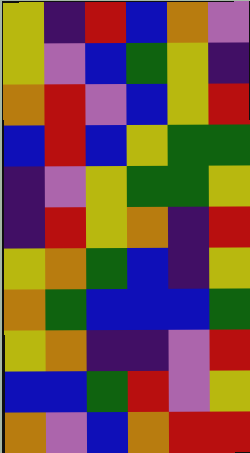[["yellow", "indigo", "red", "blue", "orange", "violet"], ["yellow", "violet", "blue", "green", "yellow", "indigo"], ["orange", "red", "violet", "blue", "yellow", "red"], ["blue", "red", "blue", "yellow", "green", "green"], ["indigo", "violet", "yellow", "green", "green", "yellow"], ["indigo", "red", "yellow", "orange", "indigo", "red"], ["yellow", "orange", "green", "blue", "indigo", "yellow"], ["orange", "green", "blue", "blue", "blue", "green"], ["yellow", "orange", "indigo", "indigo", "violet", "red"], ["blue", "blue", "green", "red", "violet", "yellow"], ["orange", "violet", "blue", "orange", "red", "red"]]